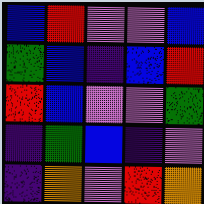[["blue", "red", "violet", "violet", "blue"], ["green", "blue", "indigo", "blue", "red"], ["red", "blue", "violet", "violet", "green"], ["indigo", "green", "blue", "indigo", "violet"], ["indigo", "orange", "violet", "red", "orange"]]